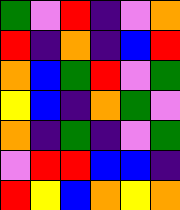[["green", "violet", "red", "indigo", "violet", "orange"], ["red", "indigo", "orange", "indigo", "blue", "red"], ["orange", "blue", "green", "red", "violet", "green"], ["yellow", "blue", "indigo", "orange", "green", "violet"], ["orange", "indigo", "green", "indigo", "violet", "green"], ["violet", "red", "red", "blue", "blue", "indigo"], ["red", "yellow", "blue", "orange", "yellow", "orange"]]